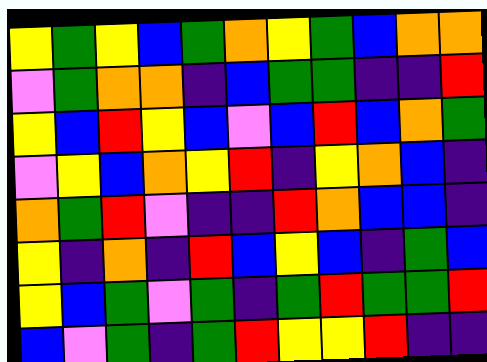[["yellow", "green", "yellow", "blue", "green", "orange", "yellow", "green", "blue", "orange", "orange"], ["violet", "green", "orange", "orange", "indigo", "blue", "green", "green", "indigo", "indigo", "red"], ["yellow", "blue", "red", "yellow", "blue", "violet", "blue", "red", "blue", "orange", "green"], ["violet", "yellow", "blue", "orange", "yellow", "red", "indigo", "yellow", "orange", "blue", "indigo"], ["orange", "green", "red", "violet", "indigo", "indigo", "red", "orange", "blue", "blue", "indigo"], ["yellow", "indigo", "orange", "indigo", "red", "blue", "yellow", "blue", "indigo", "green", "blue"], ["yellow", "blue", "green", "violet", "green", "indigo", "green", "red", "green", "green", "red"], ["blue", "violet", "green", "indigo", "green", "red", "yellow", "yellow", "red", "indigo", "indigo"]]